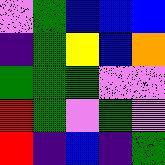[["violet", "green", "blue", "blue", "blue"], ["indigo", "green", "yellow", "blue", "orange"], ["green", "green", "green", "violet", "violet"], ["red", "green", "violet", "green", "violet"], ["red", "indigo", "blue", "indigo", "green"]]